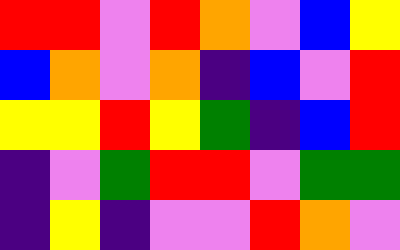[["red", "red", "violet", "red", "orange", "violet", "blue", "yellow"], ["blue", "orange", "violet", "orange", "indigo", "blue", "violet", "red"], ["yellow", "yellow", "red", "yellow", "green", "indigo", "blue", "red"], ["indigo", "violet", "green", "red", "red", "violet", "green", "green"], ["indigo", "yellow", "indigo", "violet", "violet", "red", "orange", "violet"]]